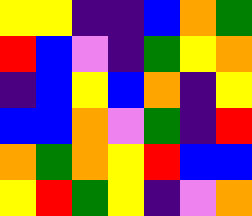[["yellow", "yellow", "indigo", "indigo", "blue", "orange", "green"], ["red", "blue", "violet", "indigo", "green", "yellow", "orange"], ["indigo", "blue", "yellow", "blue", "orange", "indigo", "yellow"], ["blue", "blue", "orange", "violet", "green", "indigo", "red"], ["orange", "green", "orange", "yellow", "red", "blue", "blue"], ["yellow", "red", "green", "yellow", "indigo", "violet", "orange"]]